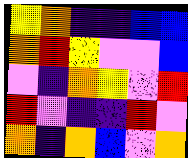[["yellow", "orange", "indigo", "indigo", "blue", "blue"], ["orange", "red", "yellow", "violet", "violet", "blue"], ["violet", "indigo", "orange", "yellow", "violet", "red"], ["red", "violet", "indigo", "indigo", "red", "violet"], ["orange", "indigo", "orange", "blue", "violet", "orange"]]